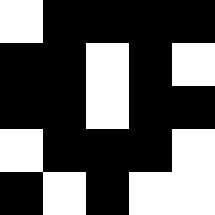[["white", "black", "black", "black", "black"], ["black", "black", "white", "black", "white"], ["black", "black", "white", "black", "black"], ["white", "black", "black", "black", "white"], ["black", "white", "black", "white", "white"]]